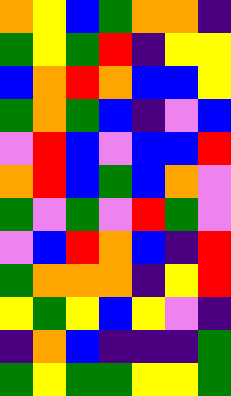[["orange", "yellow", "blue", "green", "orange", "orange", "indigo"], ["green", "yellow", "green", "red", "indigo", "yellow", "yellow"], ["blue", "orange", "red", "orange", "blue", "blue", "yellow"], ["green", "orange", "green", "blue", "indigo", "violet", "blue"], ["violet", "red", "blue", "violet", "blue", "blue", "red"], ["orange", "red", "blue", "green", "blue", "orange", "violet"], ["green", "violet", "green", "violet", "red", "green", "violet"], ["violet", "blue", "red", "orange", "blue", "indigo", "red"], ["green", "orange", "orange", "orange", "indigo", "yellow", "red"], ["yellow", "green", "yellow", "blue", "yellow", "violet", "indigo"], ["indigo", "orange", "blue", "indigo", "indigo", "indigo", "green"], ["green", "yellow", "green", "green", "yellow", "yellow", "green"]]